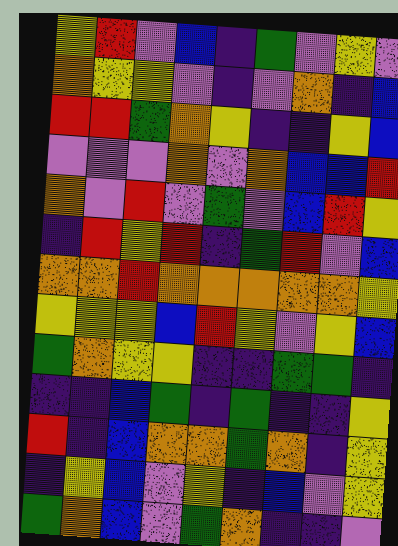[["yellow", "red", "violet", "blue", "indigo", "green", "violet", "yellow", "violet"], ["orange", "yellow", "yellow", "violet", "indigo", "violet", "orange", "indigo", "blue"], ["red", "red", "green", "orange", "yellow", "indigo", "indigo", "yellow", "blue"], ["violet", "violet", "violet", "orange", "violet", "orange", "blue", "blue", "red"], ["orange", "violet", "red", "violet", "green", "violet", "blue", "red", "yellow"], ["indigo", "red", "yellow", "red", "indigo", "green", "red", "violet", "blue"], ["orange", "orange", "red", "orange", "orange", "orange", "orange", "orange", "yellow"], ["yellow", "yellow", "yellow", "blue", "red", "yellow", "violet", "yellow", "blue"], ["green", "orange", "yellow", "yellow", "indigo", "indigo", "green", "green", "indigo"], ["indigo", "indigo", "blue", "green", "indigo", "green", "indigo", "indigo", "yellow"], ["red", "indigo", "blue", "orange", "orange", "green", "orange", "indigo", "yellow"], ["indigo", "yellow", "blue", "violet", "yellow", "indigo", "blue", "violet", "yellow"], ["green", "orange", "blue", "violet", "green", "orange", "indigo", "indigo", "violet"]]